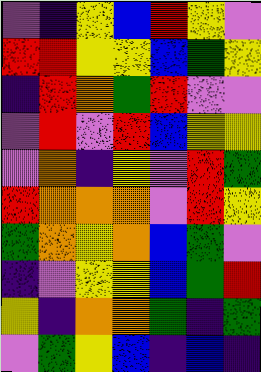[["violet", "indigo", "yellow", "blue", "red", "yellow", "violet"], ["red", "red", "yellow", "yellow", "blue", "green", "yellow"], ["indigo", "red", "orange", "green", "red", "violet", "violet"], ["violet", "red", "violet", "red", "blue", "yellow", "yellow"], ["violet", "orange", "indigo", "yellow", "violet", "red", "green"], ["red", "orange", "orange", "orange", "violet", "red", "yellow"], ["green", "orange", "yellow", "orange", "blue", "green", "violet"], ["indigo", "violet", "yellow", "yellow", "blue", "green", "red"], ["yellow", "indigo", "orange", "orange", "green", "indigo", "green"], ["violet", "green", "yellow", "blue", "indigo", "blue", "indigo"]]